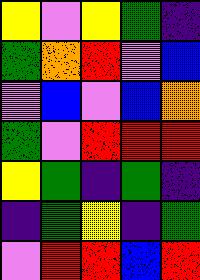[["yellow", "violet", "yellow", "green", "indigo"], ["green", "orange", "red", "violet", "blue"], ["violet", "blue", "violet", "blue", "orange"], ["green", "violet", "red", "red", "red"], ["yellow", "green", "indigo", "green", "indigo"], ["indigo", "green", "yellow", "indigo", "green"], ["violet", "red", "red", "blue", "red"]]